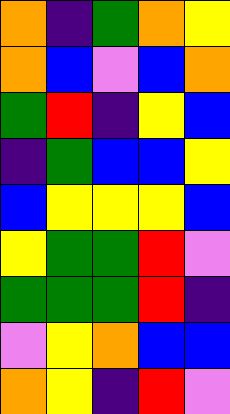[["orange", "indigo", "green", "orange", "yellow"], ["orange", "blue", "violet", "blue", "orange"], ["green", "red", "indigo", "yellow", "blue"], ["indigo", "green", "blue", "blue", "yellow"], ["blue", "yellow", "yellow", "yellow", "blue"], ["yellow", "green", "green", "red", "violet"], ["green", "green", "green", "red", "indigo"], ["violet", "yellow", "orange", "blue", "blue"], ["orange", "yellow", "indigo", "red", "violet"]]